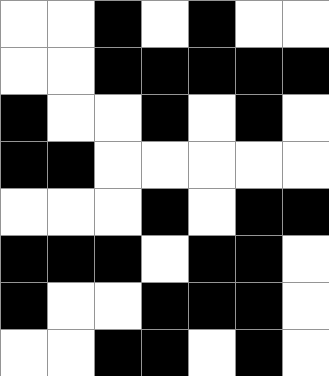[["white", "white", "black", "white", "black", "white", "white"], ["white", "white", "black", "black", "black", "black", "black"], ["black", "white", "white", "black", "white", "black", "white"], ["black", "black", "white", "white", "white", "white", "white"], ["white", "white", "white", "black", "white", "black", "black"], ["black", "black", "black", "white", "black", "black", "white"], ["black", "white", "white", "black", "black", "black", "white"], ["white", "white", "black", "black", "white", "black", "white"]]